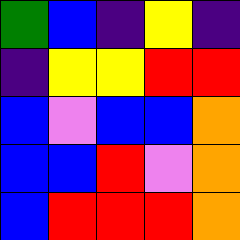[["green", "blue", "indigo", "yellow", "indigo"], ["indigo", "yellow", "yellow", "red", "red"], ["blue", "violet", "blue", "blue", "orange"], ["blue", "blue", "red", "violet", "orange"], ["blue", "red", "red", "red", "orange"]]